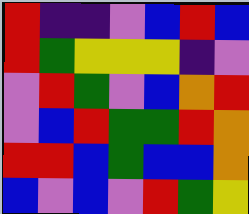[["red", "indigo", "indigo", "violet", "blue", "red", "blue"], ["red", "green", "yellow", "yellow", "yellow", "indigo", "violet"], ["violet", "red", "green", "violet", "blue", "orange", "red"], ["violet", "blue", "red", "green", "green", "red", "orange"], ["red", "red", "blue", "green", "blue", "blue", "orange"], ["blue", "violet", "blue", "violet", "red", "green", "yellow"]]